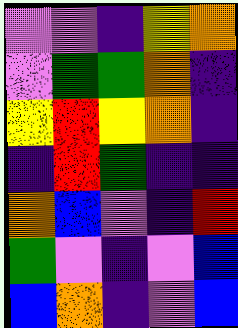[["violet", "violet", "indigo", "yellow", "orange"], ["violet", "green", "green", "orange", "indigo"], ["yellow", "red", "yellow", "orange", "indigo"], ["indigo", "red", "green", "indigo", "indigo"], ["orange", "blue", "violet", "indigo", "red"], ["green", "violet", "indigo", "violet", "blue"], ["blue", "orange", "indigo", "violet", "blue"]]